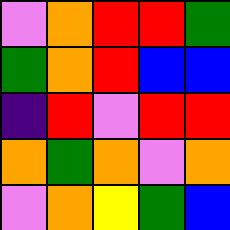[["violet", "orange", "red", "red", "green"], ["green", "orange", "red", "blue", "blue"], ["indigo", "red", "violet", "red", "red"], ["orange", "green", "orange", "violet", "orange"], ["violet", "orange", "yellow", "green", "blue"]]